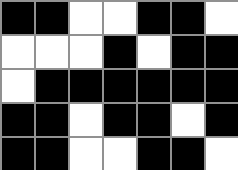[["black", "black", "white", "white", "black", "black", "white"], ["white", "white", "white", "black", "white", "black", "black"], ["white", "black", "black", "black", "black", "black", "black"], ["black", "black", "white", "black", "black", "white", "black"], ["black", "black", "white", "white", "black", "black", "white"]]